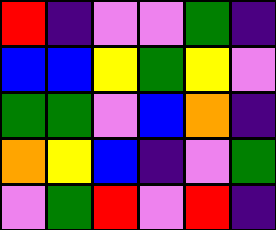[["red", "indigo", "violet", "violet", "green", "indigo"], ["blue", "blue", "yellow", "green", "yellow", "violet"], ["green", "green", "violet", "blue", "orange", "indigo"], ["orange", "yellow", "blue", "indigo", "violet", "green"], ["violet", "green", "red", "violet", "red", "indigo"]]